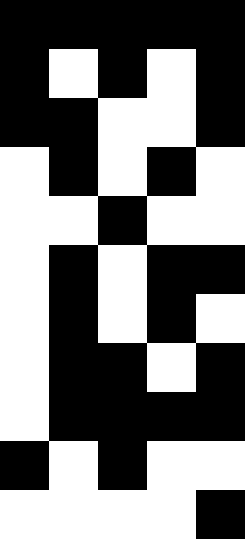[["black", "black", "black", "black", "black"], ["black", "white", "black", "white", "black"], ["black", "black", "white", "white", "black"], ["white", "black", "white", "black", "white"], ["white", "white", "black", "white", "white"], ["white", "black", "white", "black", "black"], ["white", "black", "white", "black", "white"], ["white", "black", "black", "white", "black"], ["white", "black", "black", "black", "black"], ["black", "white", "black", "white", "white"], ["white", "white", "white", "white", "black"]]